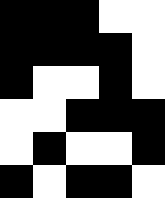[["black", "black", "black", "white", "white"], ["black", "black", "black", "black", "white"], ["black", "white", "white", "black", "white"], ["white", "white", "black", "black", "black"], ["white", "black", "white", "white", "black"], ["black", "white", "black", "black", "white"]]